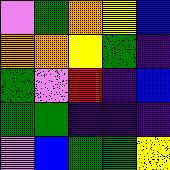[["violet", "green", "orange", "yellow", "blue"], ["orange", "orange", "yellow", "green", "indigo"], ["green", "violet", "red", "indigo", "blue"], ["green", "green", "indigo", "indigo", "indigo"], ["violet", "blue", "green", "green", "yellow"]]